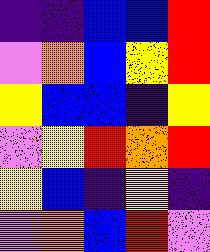[["indigo", "indigo", "blue", "blue", "red"], ["violet", "orange", "blue", "yellow", "red"], ["yellow", "blue", "blue", "indigo", "yellow"], ["violet", "yellow", "red", "orange", "red"], ["yellow", "blue", "indigo", "yellow", "indigo"], ["violet", "orange", "blue", "red", "violet"]]